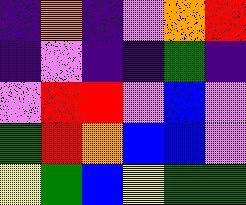[["indigo", "orange", "indigo", "violet", "orange", "red"], ["indigo", "violet", "indigo", "indigo", "green", "indigo"], ["violet", "red", "red", "violet", "blue", "violet"], ["green", "red", "orange", "blue", "blue", "violet"], ["yellow", "green", "blue", "yellow", "green", "green"]]